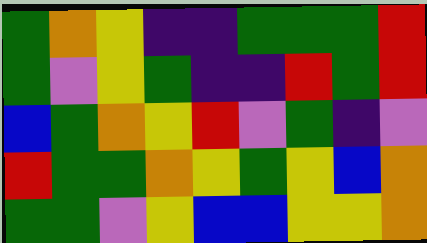[["green", "orange", "yellow", "indigo", "indigo", "green", "green", "green", "red"], ["green", "violet", "yellow", "green", "indigo", "indigo", "red", "green", "red"], ["blue", "green", "orange", "yellow", "red", "violet", "green", "indigo", "violet"], ["red", "green", "green", "orange", "yellow", "green", "yellow", "blue", "orange"], ["green", "green", "violet", "yellow", "blue", "blue", "yellow", "yellow", "orange"]]